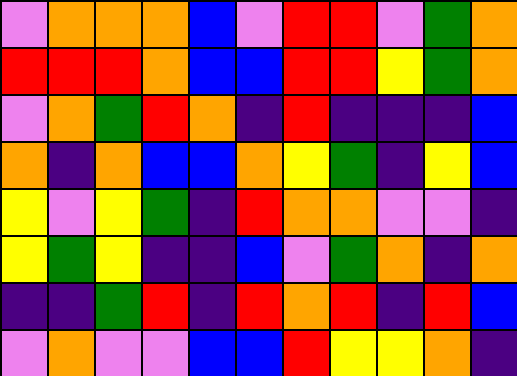[["violet", "orange", "orange", "orange", "blue", "violet", "red", "red", "violet", "green", "orange"], ["red", "red", "red", "orange", "blue", "blue", "red", "red", "yellow", "green", "orange"], ["violet", "orange", "green", "red", "orange", "indigo", "red", "indigo", "indigo", "indigo", "blue"], ["orange", "indigo", "orange", "blue", "blue", "orange", "yellow", "green", "indigo", "yellow", "blue"], ["yellow", "violet", "yellow", "green", "indigo", "red", "orange", "orange", "violet", "violet", "indigo"], ["yellow", "green", "yellow", "indigo", "indigo", "blue", "violet", "green", "orange", "indigo", "orange"], ["indigo", "indigo", "green", "red", "indigo", "red", "orange", "red", "indigo", "red", "blue"], ["violet", "orange", "violet", "violet", "blue", "blue", "red", "yellow", "yellow", "orange", "indigo"]]